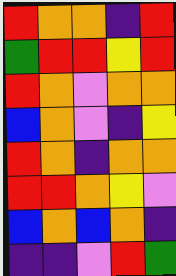[["red", "orange", "orange", "indigo", "red"], ["green", "red", "red", "yellow", "red"], ["red", "orange", "violet", "orange", "orange"], ["blue", "orange", "violet", "indigo", "yellow"], ["red", "orange", "indigo", "orange", "orange"], ["red", "red", "orange", "yellow", "violet"], ["blue", "orange", "blue", "orange", "indigo"], ["indigo", "indigo", "violet", "red", "green"]]